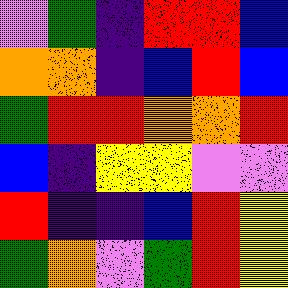[["violet", "green", "indigo", "red", "red", "blue"], ["orange", "orange", "indigo", "blue", "red", "blue"], ["green", "red", "red", "orange", "orange", "red"], ["blue", "indigo", "yellow", "yellow", "violet", "violet"], ["red", "indigo", "indigo", "blue", "red", "yellow"], ["green", "orange", "violet", "green", "red", "yellow"]]